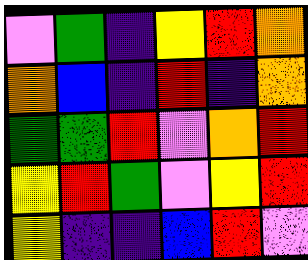[["violet", "green", "indigo", "yellow", "red", "orange"], ["orange", "blue", "indigo", "red", "indigo", "orange"], ["green", "green", "red", "violet", "orange", "red"], ["yellow", "red", "green", "violet", "yellow", "red"], ["yellow", "indigo", "indigo", "blue", "red", "violet"]]